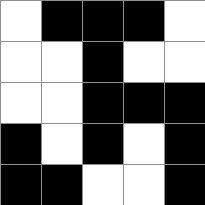[["white", "black", "black", "black", "white"], ["white", "white", "black", "white", "white"], ["white", "white", "black", "black", "black"], ["black", "white", "black", "white", "black"], ["black", "black", "white", "white", "black"]]